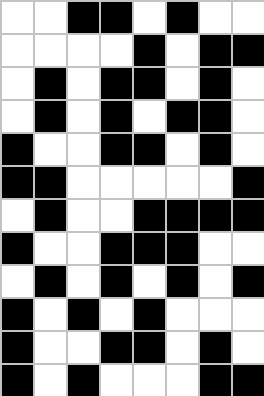[["white", "white", "black", "black", "white", "black", "white", "white"], ["white", "white", "white", "white", "black", "white", "black", "black"], ["white", "black", "white", "black", "black", "white", "black", "white"], ["white", "black", "white", "black", "white", "black", "black", "white"], ["black", "white", "white", "black", "black", "white", "black", "white"], ["black", "black", "white", "white", "white", "white", "white", "black"], ["white", "black", "white", "white", "black", "black", "black", "black"], ["black", "white", "white", "black", "black", "black", "white", "white"], ["white", "black", "white", "black", "white", "black", "white", "black"], ["black", "white", "black", "white", "black", "white", "white", "white"], ["black", "white", "white", "black", "black", "white", "black", "white"], ["black", "white", "black", "white", "white", "white", "black", "black"]]